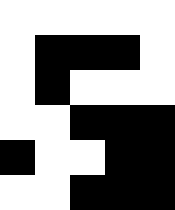[["white", "white", "white", "white", "white"], ["white", "black", "black", "black", "white"], ["white", "black", "white", "white", "white"], ["white", "white", "black", "black", "black"], ["black", "white", "white", "black", "black"], ["white", "white", "black", "black", "black"]]